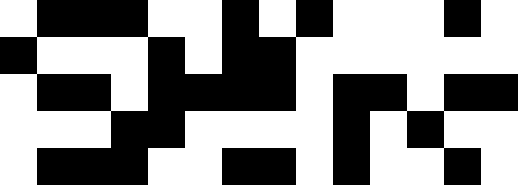[["white", "black", "black", "black", "white", "white", "black", "white", "black", "white", "white", "white", "black", "white"], ["black", "white", "white", "white", "black", "white", "black", "black", "white", "white", "white", "white", "white", "white"], ["white", "black", "black", "white", "black", "black", "black", "black", "white", "black", "black", "white", "black", "black"], ["white", "white", "white", "black", "black", "white", "white", "white", "white", "black", "white", "black", "white", "white"], ["white", "black", "black", "black", "white", "white", "black", "black", "white", "black", "white", "white", "black", "white"]]